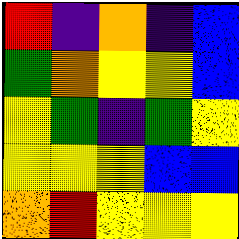[["red", "indigo", "orange", "indigo", "blue"], ["green", "orange", "yellow", "yellow", "blue"], ["yellow", "green", "indigo", "green", "yellow"], ["yellow", "yellow", "yellow", "blue", "blue"], ["orange", "red", "yellow", "yellow", "yellow"]]